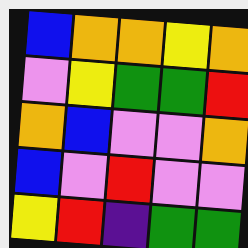[["blue", "orange", "orange", "yellow", "orange"], ["violet", "yellow", "green", "green", "red"], ["orange", "blue", "violet", "violet", "orange"], ["blue", "violet", "red", "violet", "violet"], ["yellow", "red", "indigo", "green", "green"]]